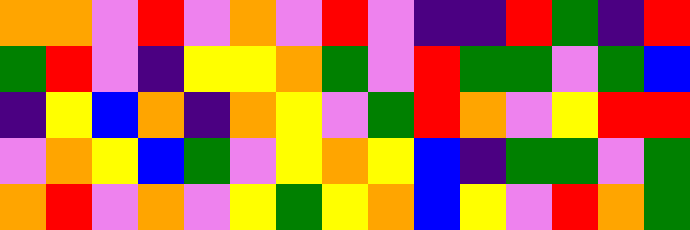[["orange", "orange", "violet", "red", "violet", "orange", "violet", "red", "violet", "indigo", "indigo", "red", "green", "indigo", "red"], ["green", "red", "violet", "indigo", "yellow", "yellow", "orange", "green", "violet", "red", "green", "green", "violet", "green", "blue"], ["indigo", "yellow", "blue", "orange", "indigo", "orange", "yellow", "violet", "green", "red", "orange", "violet", "yellow", "red", "red"], ["violet", "orange", "yellow", "blue", "green", "violet", "yellow", "orange", "yellow", "blue", "indigo", "green", "green", "violet", "green"], ["orange", "red", "violet", "orange", "violet", "yellow", "green", "yellow", "orange", "blue", "yellow", "violet", "red", "orange", "green"]]